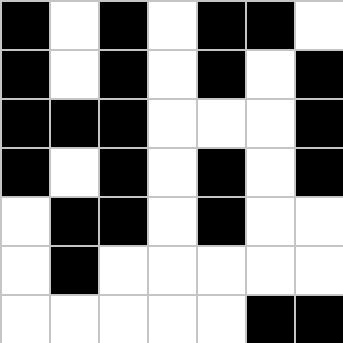[["black", "white", "black", "white", "black", "black", "white"], ["black", "white", "black", "white", "black", "white", "black"], ["black", "black", "black", "white", "white", "white", "black"], ["black", "white", "black", "white", "black", "white", "black"], ["white", "black", "black", "white", "black", "white", "white"], ["white", "black", "white", "white", "white", "white", "white"], ["white", "white", "white", "white", "white", "black", "black"]]